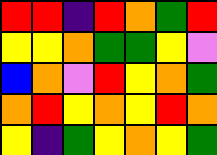[["red", "red", "indigo", "red", "orange", "green", "red"], ["yellow", "yellow", "orange", "green", "green", "yellow", "violet"], ["blue", "orange", "violet", "red", "yellow", "orange", "green"], ["orange", "red", "yellow", "orange", "yellow", "red", "orange"], ["yellow", "indigo", "green", "yellow", "orange", "yellow", "green"]]